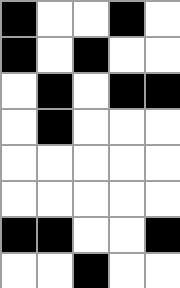[["black", "white", "white", "black", "white"], ["black", "white", "black", "white", "white"], ["white", "black", "white", "black", "black"], ["white", "black", "white", "white", "white"], ["white", "white", "white", "white", "white"], ["white", "white", "white", "white", "white"], ["black", "black", "white", "white", "black"], ["white", "white", "black", "white", "white"]]